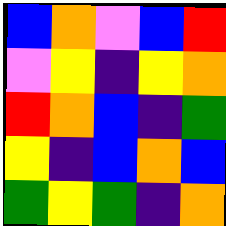[["blue", "orange", "violet", "blue", "red"], ["violet", "yellow", "indigo", "yellow", "orange"], ["red", "orange", "blue", "indigo", "green"], ["yellow", "indigo", "blue", "orange", "blue"], ["green", "yellow", "green", "indigo", "orange"]]